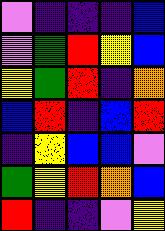[["violet", "indigo", "indigo", "indigo", "blue"], ["violet", "green", "red", "yellow", "blue"], ["yellow", "green", "red", "indigo", "orange"], ["blue", "red", "indigo", "blue", "red"], ["indigo", "yellow", "blue", "blue", "violet"], ["green", "yellow", "red", "orange", "blue"], ["red", "indigo", "indigo", "violet", "yellow"]]